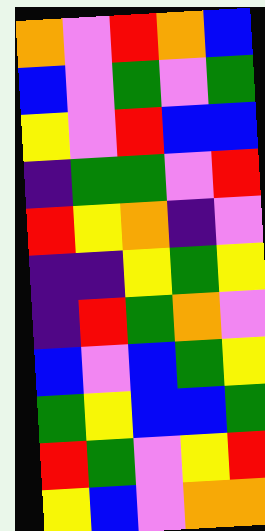[["orange", "violet", "red", "orange", "blue"], ["blue", "violet", "green", "violet", "green"], ["yellow", "violet", "red", "blue", "blue"], ["indigo", "green", "green", "violet", "red"], ["red", "yellow", "orange", "indigo", "violet"], ["indigo", "indigo", "yellow", "green", "yellow"], ["indigo", "red", "green", "orange", "violet"], ["blue", "violet", "blue", "green", "yellow"], ["green", "yellow", "blue", "blue", "green"], ["red", "green", "violet", "yellow", "red"], ["yellow", "blue", "violet", "orange", "orange"]]